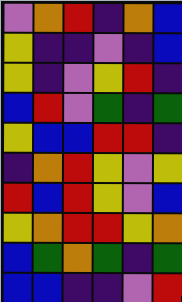[["violet", "orange", "red", "indigo", "orange", "blue"], ["yellow", "indigo", "indigo", "violet", "indigo", "blue"], ["yellow", "indigo", "violet", "yellow", "red", "indigo"], ["blue", "red", "violet", "green", "indigo", "green"], ["yellow", "blue", "blue", "red", "red", "indigo"], ["indigo", "orange", "red", "yellow", "violet", "yellow"], ["red", "blue", "red", "yellow", "violet", "blue"], ["yellow", "orange", "red", "red", "yellow", "orange"], ["blue", "green", "orange", "green", "indigo", "green"], ["blue", "blue", "indigo", "indigo", "violet", "red"]]